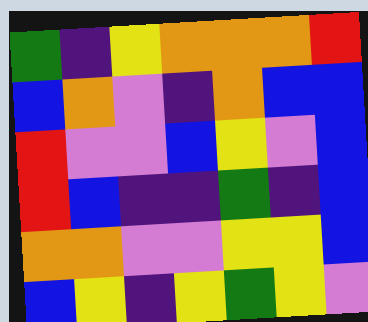[["green", "indigo", "yellow", "orange", "orange", "orange", "red"], ["blue", "orange", "violet", "indigo", "orange", "blue", "blue"], ["red", "violet", "violet", "blue", "yellow", "violet", "blue"], ["red", "blue", "indigo", "indigo", "green", "indigo", "blue"], ["orange", "orange", "violet", "violet", "yellow", "yellow", "blue"], ["blue", "yellow", "indigo", "yellow", "green", "yellow", "violet"]]